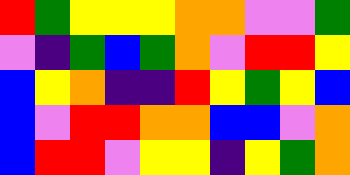[["red", "green", "yellow", "yellow", "yellow", "orange", "orange", "violet", "violet", "green"], ["violet", "indigo", "green", "blue", "green", "orange", "violet", "red", "red", "yellow"], ["blue", "yellow", "orange", "indigo", "indigo", "red", "yellow", "green", "yellow", "blue"], ["blue", "violet", "red", "red", "orange", "orange", "blue", "blue", "violet", "orange"], ["blue", "red", "red", "violet", "yellow", "yellow", "indigo", "yellow", "green", "orange"]]